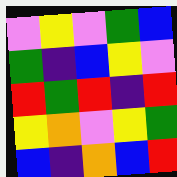[["violet", "yellow", "violet", "green", "blue"], ["green", "indigo", "blue", "yellow", "violet"], ["red", "green", "red", "indigo", "red"], ["yellow", "orange", "violet", "yellow", "green"], ["blue", "indigo", "orange", "blue", "red"]]